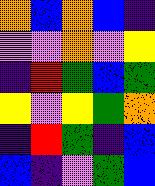[["orange", "blue", "orange", "blue", "indigo"], ["violet", "violet", "orange", "violet", "yellow"], ["indigo", "red", "green", "blue", "green"], ["yellow", "violet", "yellow", "green", "orange"], ["indigo", "red", "green", "indigo", "blue"], ["blue", "indigo", "violet", "green", "blue"]]